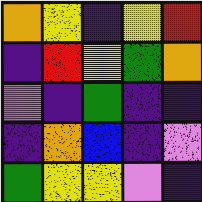[["orange", "yellow", "indigo", "yellow", "red"], ["indigo", "red", "yellow", "green", "orange"], ["violet", "indigo", "green", "indigo", "indigo"], ["indigo", "orange", "blue", "indigo", "violet"], ["green", "yellow", "yellow", "violet", "indigo"]]